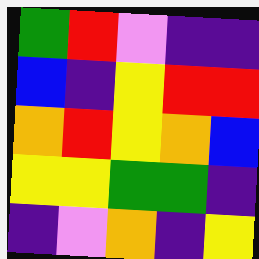[["green", "red", "violet", "indigo", "indigo"], ["blue", "indigo", "yellow", "red", "red"], ["orange", "red", "yellow", "orange", "blue"], ["yellow", "yellow", "green", "green", "indigo"], ["indigo", "violet", "orange", "indigo", "yellow"]]